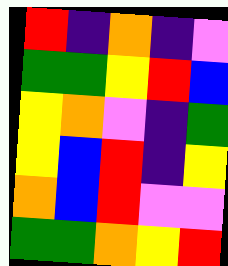[["red", "indigo", "orange", "indigo", "violet"], ["green", "green", "yellow", "red", "blue"], ["yellow", "orange", "violet", "indigo", "green"], ["yellow", "blue", "red", "indigo", "yellow"], ["orange", "blue", "red", "violet", "violet"], ["green", "green", "orange", "yellow", "red"]]